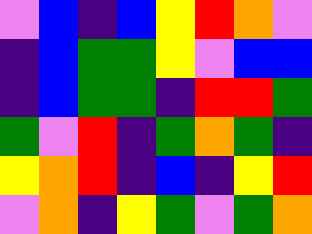[["violet", "blue", "indigo", "blue", "yellow", "red", "orange", "violet"], ["indigo", "blue", "green", "green", "yellow", "violet", "blue", "blue"], ["indigo", "blue", "green", "green", "indigo", "red", "red", "green"], ["green", "violet", "red", "indigo", "green", "orange", "green", "indigo"], ["yellow", "orange", "red", "indigo", "blue", "indigo", "yellow", "red"], ["violet", "orange", "indigo", "yellow", "green", "violet", "green", "orange"]]